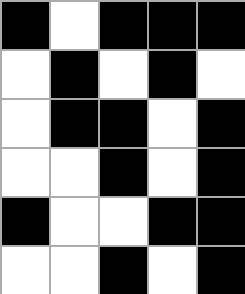[["black", "white", "black", "black", "black"], ["white", "black", "white", "black", "white"], ["white", "black", "black", "white", "black"], ["white", "white", "black", "white", "black"], ["black", "white", "white", "black", "black"], ["white", "white", "black", "white", "black"]]